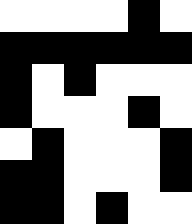[["white", "white", "white", "white", "black", "white"], ["black", "black", "black", "black", "black", "black"], ["black", "white", "black", "white", "white", "white"], ["black", "white", "white", "white", "black", "white"], ["white", "black", "white", "white", "white", "black"], ["black", "black", "white", "white", "white", "black"], ["black", "black", "white", "black", "white", "white"]]